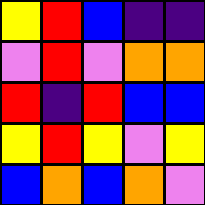[["yellow", "red", "blue", "indigo", "indigo"], ["violet", "red", "violet", "orange", "orange"], ["red", "indigo", "red", "blue", "blue"], ["yellow", "red", "yellow", "violet", "yellow"], ["blue", "orange", "blue", "orange", "violet"]]